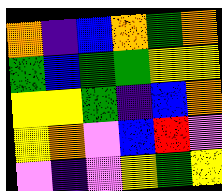[["orange", "indigo", "blue", "orange", "green", "orange"], ["green", "blue", "green", "green", "yellow", "yellow"], ["yellow", "yellow", "green", "indigo", "blue", "orange"], ["yellow", "orange", "violet", "blue", "red", "violet"], ["violet", "indigo", "violet", "yellow", "green", "yellow"]]